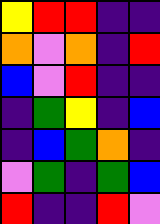[["yellow", "red", "red", "indigo", "indigo"], ["orange", "violet", "orange", "indigo", "red"], ["blue", "violet", "red", "indigo", "indigo"], ["indigo", "green", "yellow", "indigo", "blue"], ["indigo", "blue", "green", "orange", "indigo"], ["violet", "green", "indigo", "green", "blue"], ["red", "indigo", "indigo", "red", "violet"]]